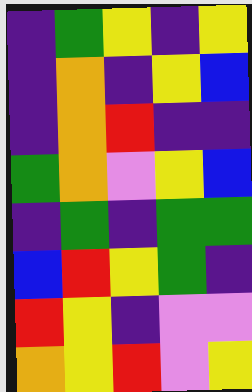[["indigo", "green", "yellow", "indigo", "yellow"], ["indigo", "orange", "indigo", "yellow", "blue"], ["indigo", "orange", "red", "indigo", "indigo"], ["green", "orange", "violet", "yellow", "blue"], ["indigo", "green", "indigo", "green", "green"], ["blue", "red", "yellow", "green", "indigo"], ["red", "yellow", "indigo", "violet", "violet"], ["orange", "yellow", "red", "violet", "yellow"]]